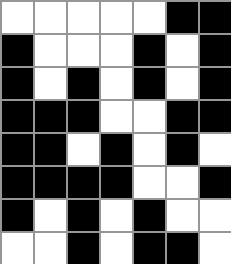[["white", "white", "white", "white", "white", "black", "black"], ["black", "white", "white", "white", "black", "white", "black"], ["black", "white", "black", "white", "black", "white", "black"], ["black", "black", "black", "white", "white", "black", "black"], ["black", "black", "white", "black", "white", "black", "white"], ["black", "black", "black", "black", "white", "white", "black"], ["black", "white", "black", "white", "black", "white", "white"], ["white", "white", "black", "white", "black", "black", "white"]]